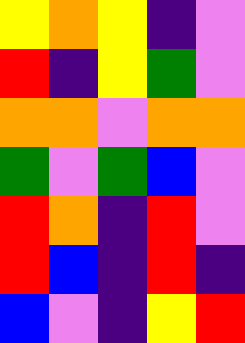[["yellow", "orange", "yellow", "indigo", "violet"], ["red", "indigo", "yellow", "green", "violet"], ["orange", "orange", "violet", "orange", "orange"], ["green", "violet", "green", "blue", "violet"], ["red", "orange", "indigo", "red", "violet"], ["red", "blue", "indigo", "red", "indigo"], ["blue", "violet", "indigo", "yellow", "red"]]